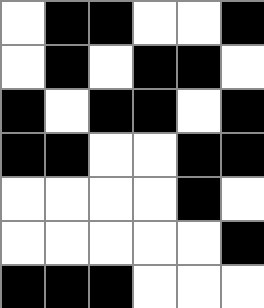[["white", "black", "black", "white", "white", "black"], ["white", "black", "white", "black", "black", "white"], ["black", "white", "black", "black", "white", "black"], ["black", "black", "white", "white", "black", "black"], ["white", "white", "white", "white", "black", "white"], ["white", "white", "white", "white", "white", "black"], ["black", "black", "black", "white", "white", "white"]]